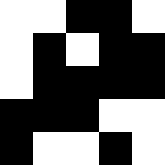[["white", "white", "black", "black", "white"], ["white", "black", "white", "black", "black"], ["white", "black", "black", "black", "black"], ["black", "black", "black", "white", "white"], ["black", "white", "white", "black", "white"]]